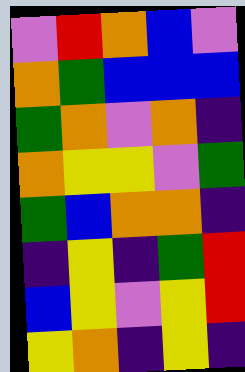[["violet", "red", "orange", "blue", "violet"], ["orange", "green", "blue", "blue", "blue"], ["green", "orange", "violet", "orange", "indigo"], ["orange", "yellow", "yellow", "violet", "green"], ["green", "blue", "orange", "orange", "indigo"], ["indigo", "yellow", "indigo", "green", "red"], ["blue", "yellow", "violet", "yellow", "red"], ["yellow", "orange", "indigo", "yellow", "indigo"]]